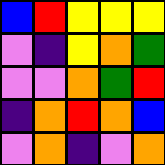[["blue", "red", "yellow", "yellow", "yellow"], ["violet", "indigo", "yellow", "orange", "green"], ["violet", "violet", "orange", "green", "red"], ["indigo", "orange", "red", "orange", "blue"], ["violet", "orange", "indigo", "violet", "orange"]]